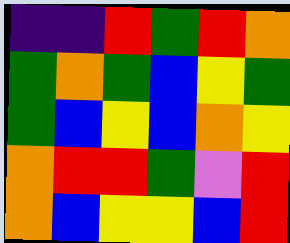[["indigo", "indigo", "red", "green", "red", "orange"], ["green", "orange", "green", "blue", "yellow", "green"], ["green", "blue", "yellow", "blue", "orange", "yellow"], ["orange", "red", "red", "green", "violet", "red"], ["orange", "blue", "yellow", "yellow", "blue", "red"]]